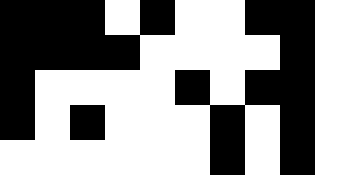[["black", "black", "black", "white", "black", "white", "white", "black", "black", "white"], ["black", "black", "black", "black", "white", "white", "white", "white", "black", "white"], ["black", "white", "white", "white", "white", "black", "white", "black", "black", "white"], ["black", "white", "black", "white", "white", "white", "black", "white", "black", "white"], ["white", "white", "white", "white", "white", "white", "black", "white", "black", "white"]]